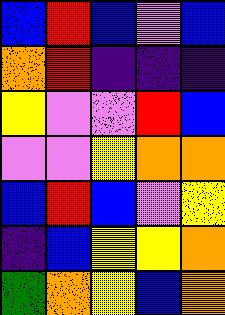[["blue", "red", "blue", "violet", "blue"], ["orange", "red", "indigo", "indigo", "indigo"], ["yellow", "violet", "violet", "red", "blue"], ["violet", "violet", "yellow", "orange", "orange"], ["blue", "red", "blue", "violet", "yellow"], ["indigo", "blue", "yellow", "yellow", "orange"], ["green", "orange", "yellow", "blue", "orange"]]